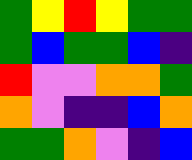[["green", "yellow", "red", "yellow", "green", "green"], ["green", "blue", "green", "green", "blue", "indigo"], ["red", "violet", "violet", "orange", "orange", "green"], ["orange", "violet", "indigo", "indigo", "blue", "orange"], ["green", "green", "orange", "violet", "indigo", "blue"]]